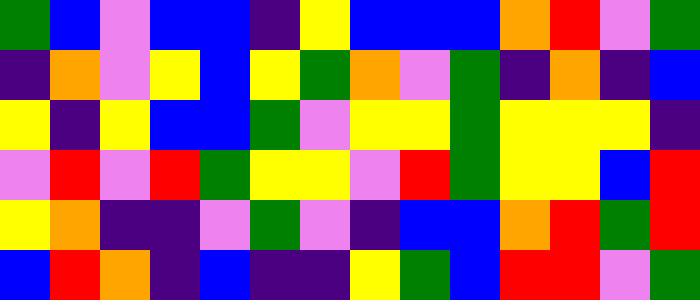[["green", "blue", "violet", "blue", "blue", "indigo", "yellow", "blue", "blue", "blue", "orange", "red", "violet", "green"], ["indigo", "orange", "violet", "yellow", "blue", "yellow", "green", "orange", "violet", "green", "indigo", "orange", "indigo", "blue"], ["yellow", "indigo", "yellow", "blue", "blue", "green", "violet", "yellow", "yellow", "green", "yellow", "yellow", "yellow", "indigo"], ["violet", "red", "violet", "red", "green", "yellow", "yellow", "violet", "red", "green", "yellow", "yellow", "blue", "red"], ["yellow", "orange", "indigo", "indigo", "violet", "green", "violet", "indigo", "blue", "blue", "orange", "red", "green", "red"], ["blue", "red", "orange", "indigo", "blue", "indigo", "indigo", "yellow", "green", "blue", "red", "red", "violet", "green"]]